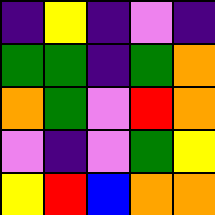[["indigo", "yellow", "indigo", "violet", "indigo"], ["green", "green", "indigo", "green", "orange"], ["orange", "green", "violet", "red", "orange"], ["violet", "indigo", "violet", "green", "yellow"], ["yellow", "red", "blue", "orange", "orange"]]